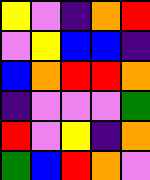[["yellow", "violet", "indigo", "orange", "red"], ["violet", "yellow", "blue", "blue", "indigo"], ["blue", "orange", "red", "red", "orange"], ["indigo", "violet", "violet", "violet", "green"], ["red", "violet", "yellow", "indigo", "orange"], ["green", "blue", "red", "orange", "violet"]]